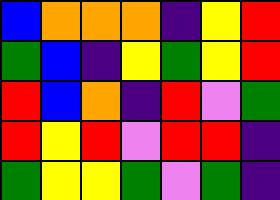[["blue", "orange", "orange", "orange", "indigo", "yellow", "red"], ["green", "blue", "indigo", "yellow", "green", "yellow", "red"], ["red", "blue", "orange", "indigo", "red", "violet", "green"], ["red", "yellow", "red", "violet", "red", "red", "indigo"], ["green", "yellow", "yellow", "green", "violet", "green", "indigo"]]